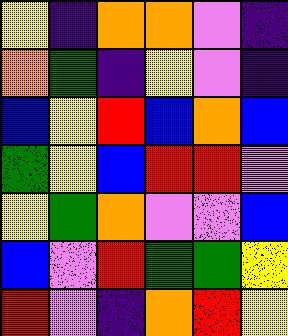[["yellow", "indigo", "orange", "orange", "violet", "indigo"], ["orange", "green", "indigo", "yellow", "violet", "indigo"], ["blue", "yellow", "red", "blue", "orange", "blue"], ["green", "yellow", "blue", "red", "red", "violet"], ["yellow", "green", "orange", "violet", "violet", "blue"], ["blue", "violet", "red", "green", "green", "yellow"], ["red", "violet", "indigo", "orange", "red", "yellow"]]